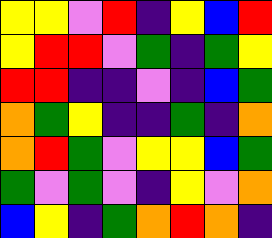[["yellow", "yellow", "violet", "red", "indigo", "yellow", "blue", "red"], ["yellow", "red", "red", "violet", "green", "indigo", "green", "yellow"], ["red", "red", "indigo", "indigo", "violet", "indigo", "blue", "green"], ["orange", "green", "yellow", "indigo", "indigo", "green", "indigo", "orange"], ["orange", "red", "green", "violet", "yellow", "yellow", "blue", "green"], ["green", "violet", "green", "violet", "indigo", "yellow", "violet", "orange"], ["blue", "yellow", "indigo", "green", "orange", "red", "orange", "indigo"]]